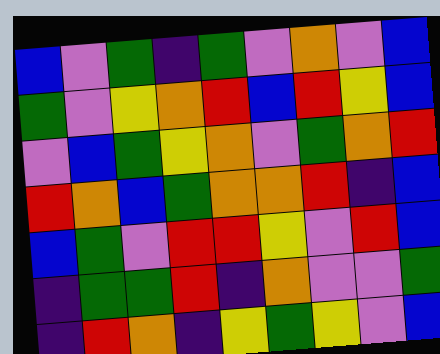[["blue", "violet", "green", "indigo", "green", "violet", "orange", "violet", "blue"], ["green", "violet", "yellow", "orange", "red", "blue", "red", "yellow", "blue"], ["violet", "blue", "green", "yellow", "orange", "violet", "green", "orange", "red"], ["red", "orange", "blue", "green", "orange", "orange", "red", "indigo", "blue"], ["blue", "green", "violet", "red", "red", "yellow", "violet", "red", "blue"], ["indigo", "green", "green", "red", "indigo", "orange", "violet", "violet", "green"], ["indigo", "red", "orange", "indigo", "yellow", "green", "yellow", "violet", "blue"]]